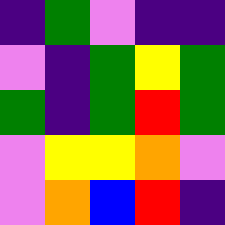[["indigo", "green", "violet", "indigo", "indigo"], ["violet", "indigo", "green", "yellow", "green"], ["green", "indigo", "green", "red", "green"], ["violet", "yellow", "yellow", "orange", "violet"], ["violet", "orange", "blue", "red", "indigo"]]